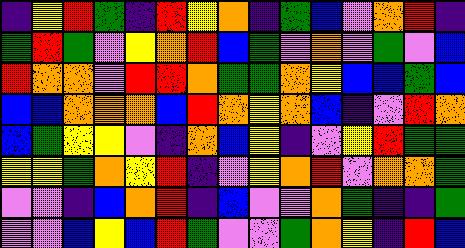[["indigo", "yellow", "red", "green", "indigo", "red", "yellow", "orange", "indigo", "green", "blue", "violet", "orange", "red", "indigo"], ["green", "red", "green", "violet", "yellow", "orange", "red", "blue", "green", "violet", "orange", "violet", "green", "violet", "blue"], ["red", "orange", "orange", "violet", "red", "red", "orange", "green", "green", "orange", "yellow", "blue", "blue", "green", "blue"], ["blue", "blue", "orange", "orange", "orange", "blue", "red", "orange", "yellow", "orange", "blue", "indigo", "violet", "red", "orange"], ["blue", "green", "yellow", "yellow", "violet", "indigo", "orange", "blue", "yellow", "indigo", "violet", "yellow", "red", "green", "green"], ["yellow", "yellow", "green", "orange", "yellow", "red", "indigo", "violet", "yellow", "orange", "red", "violet", "orange", "orange", "green"], ["violet", "violet", "indigo", "blue", "orange", "red", "indigo", "blue", "violet", "violet", "orange", "green", "indigo", "indigo", "green"], ["violet", "violet", "blue", "yellow", "blue", "red", "green", "violet", "violet", "green", "orange", "yellow", "indigo", "red", "blue"]]